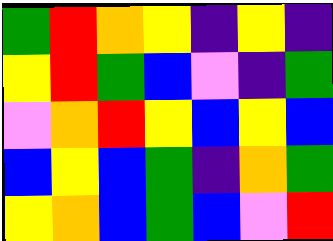[["green", "red", "orange", "yellow", "indigo", "yellow", "indigo"], ["yellow", "red", "green", "blue", "violet", "indigo", "green"], ["violet", "orange", "red", "yellow", "blue", "yellow", "blue"], ["blue", "yellow", "blue", "green", "indigo", "orange", "green"], ["yellow", "orange", "blue", "green", "blue", "violet", "red"]]